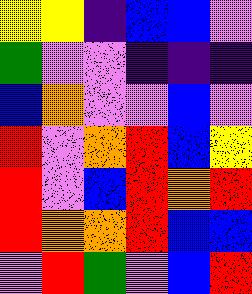[["yellow", "yellow", "indigo", "blue", "blue", "violet"], ["green", "violet", "violet", "indigo", "indigo", "indigo"], ["blue", "orange", "violet", "violet", "blue", "violet"], ["red", "violet", "orange", "red", "blue", "yellow"], ["red", "violet", "blue", "red", "orange", "red"], ["red", "orange", "orange", "red", "blue", "blue"], ["violet", "red", "green", "violet", "blue", "red"]]